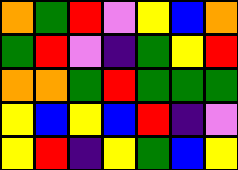[["orange", "green", "red", "violet", "yellow", "blue", "orange"], ["green", "red", "violet", "indigo", "green", "yellow", "red"], ["orange", "orange", "green", "red", "green", "green", "green"], ["yellow", "blue", "yellow", "blue", "red", "indigo", "violet"], ["yellow", "red", "indigo", "yellow", "green", "blue", "yellow"]]